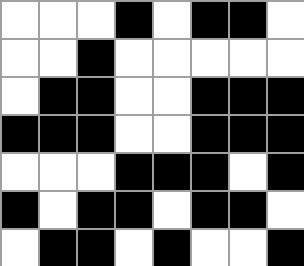[["white", "white", "white", "black", "white", "black", "black", "white"], ["white", "white", "black", "white", "white", "white", "white", "white"], ["white", "black", "black", "white", "white", "black", "black", "black"], ["black", "black", "black", "white", "white", "black", "black", "black"], ["white", "white", "white", "black", "black", "black", "white", "black"], ["black", "white", "black", "black", "white", "black", "black", "white"], ["white", "black", "black", "white", "black", "white", "white", "black"]]